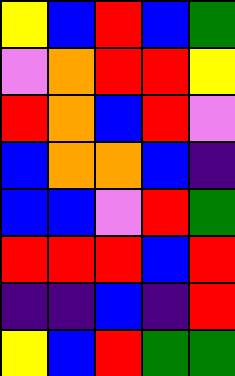[["yellow", "blue", "red", "blue", "green"], ["violet", "orange", "red", "red", "yellow"], ["red", "orange", "blue", "red", "violet"], ["blue", "orange", "orange", "blue", "indigo"], ["blue", "blue", "violet", "red", "green"], ["red", "red", "red", "blue", "red"], ["indigo", "indigo", "blue", "indigo", "red"], ["yellow", "blue", "red", "green", "green"]]